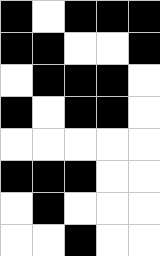[["black", "white", "black", "black", "black"], ["black", "black", "white", "white", "black"], ["white", "black", "black", "black", "white"], ["black", "white", "black", "black", "white"], ["white", "white", "white", "white", "white"], ["black", "black", "black", "white", "white"], ["white", "black", "white", "white", "white"], ["white", "white", "black", "white", "white"]]